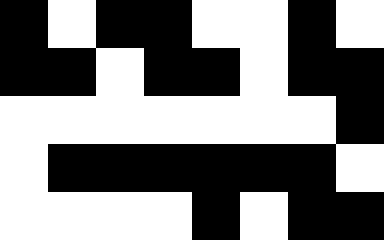[["black", "white", "black", "black", "white", "white", "black", "white"], ["black", "black", "white", "black", "black", "white", "black", "black"], ["white", "white", "white", "white", "white", "white", "white", "black"], ["white", "black", "black", "black", "black", "black", "black", "white"], ["white", "white", "white", "white", "black", "white", "black", "black"]]